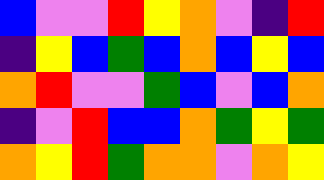[["blue", "violet", "violet", "red", "yellow", "orange", "violet", "indigo", "red"], ["indigo", "yellow", "blue", "green", "blue", "orange", "blue", "yellow", "blue"], ["orange", "red", "violet", "violet", "green", "blue", "violet", "blue", "orange"], ["indigo", "violet", "red", "blue", "blue", "orange", "green", "yellow", "green"], ["orange", "yellow", "red", "green", "orange", "orange", "violet", "orange", "yellow"]]